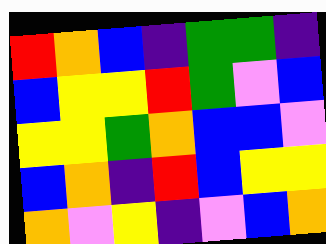[["red", "orange", "blue", "indigo", "green", "green", "indigo"], ["blue", "yellow", "yellow", "red", "green", "violet", "blue"], ["yellow", "yellow", "green", "orange", "blue", "blue", "violet"], ["blue", "orange", "indigo", "red", "blue", "yellow", "yellow"], ["orange", "violet", "yellow", "indigo", "violet", "blue", "orange"]]